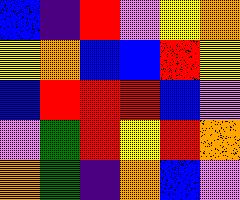[["blue", "indigo", "red", "violet", "yellow", "orange"], ["yellow", "orange", "blue", "blue", "red", "yellow"], ["blue", "red", "red", "red", "blue", "violet"], ["violet", "green", "red", "yellow", "red", "orange"], ["orange", "green", "indigo", "orange", "blue", "violet"]]